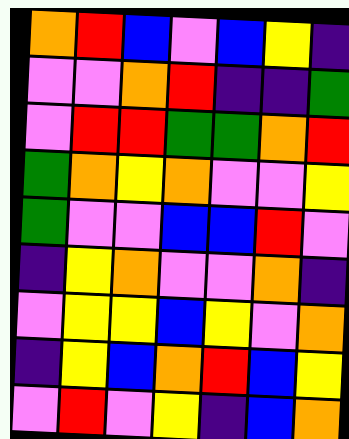[["orange", "red", "blue", "violet", "blue", "yellow", "indigo"], ["violet", "violet", "orange", "red", "indigo", "indigo", "green"], ["violet", "red", "red", "green", "green", "orange", "red"], ["green", "orange", "yellow", "orange", "violet", "violet", "yellow"], ["green", "violet", "violet", "blue", "blue", "red", "violet"], ["indigo", "yellow", "orange", "violet", "violet", "orange", "indigo"], ["violet", "yellow", "yellow", "blue", "yellow", "violet", "orange"], ["indigo", "yellow", "blue", "orange", "red", "blue", "yellow"], ["violet", "red", "violet", "yellow", "indigo", "blue", "orange"]]